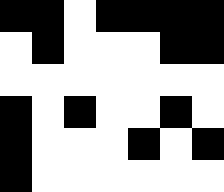[["black", "black", "white", "black", "black", "black", "black"], ["white", "black", "white", "white", "white", "black", "black"], ["white", "white", "white", "white", "white", "white", "white"], ["black", "white", "black", "white", "white", "black", "white"], ["black", "white", "white", "white", "black", "white", "black"], ["black", "white", "white", "white", "white", "white", "white"]]